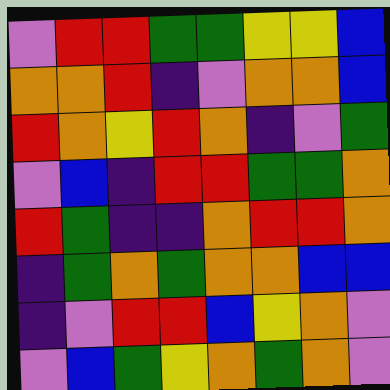[["violet", "red", "red", "green", "green", "yellow", "yellow", "blue"], ["orange", "orange", "red", "indigo", "violet", "orange", "orange", "blue"], ["red", "orange", "yellow", "red", "orange", "indigo", "violet", "green"], ["violet", "blue", "indigo", "red", "red", "green", "green", "orange"], ["red", "green", "indigo", "indigo", "orange", "red", "red", "orange"], ["indigo", "green", "orange", "green", "orange", "orange", "blue", "blue"], ["indigo", "violet", "red", "red", "blue", "yellow", "orange", "violet"], ["violet", "blue", "green", "yellow", "orange", "green", "orange", "violet"]]